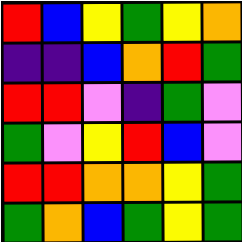[["red", "blue", "yellow", "green", "yellow", "orange"], ["indigo", "indigo", "blue", "orange", "red", "green"], ["red", "red", "violet", "indigo", "green", "violet"], ["green", "violet", "yellow", "red", "blue", "violet"], ["red", "red", "orange", "orange", "yellow", "green"], ["green", "orange", "blue", "green", "yellow", "green"]]